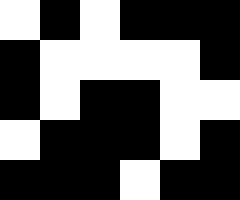[["white", "black", "white", "black", "black", "black"], ["black", "white", "white", "white", "white", "black"], ["black", "white", "black", "black", "white", "white"], ["white", "black", "black", "black", "white", "black"], ["black", "black", "black", "white", "black", "black"]]